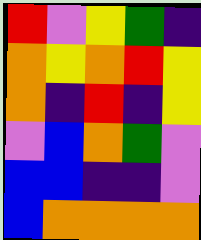[["red", "violet", "yellow", "green", "indigo"], ["orange", "yellow", "orange", "red", "yellow"], ["orange", "indigo", "red", "indigo", "yellow"], ["violet", "blue", "orange", "green", "violet"], ["blue", "blue", "indigo", "indigo", "violet"], ["blue", "orange", "orange", "orange", "orange"]]